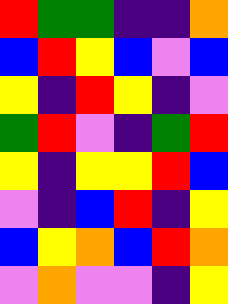[["red", "green", "green", "indigo", "indigo", "orange"], ["blue", "red", "yellow", "blue", "violet", "blue"], ["yellow", "indigo", "red", "yellow", "indigo", "violet"], ["green", "red", "violet", "indigo", "green", "red"], ["yellow", "indigo", "yellow", "yellow", "red", "blue"], ["violet", "indigo", "blue", "red", "indigo", "yellow"], ["blue", "yellow", "orange", "blue", "red", "orange"], ["violet", "orange", "violet", "violet", "indigo", "yellow"]]